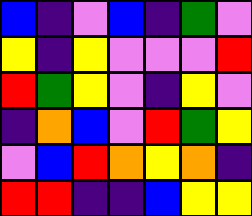[["blue", "indigo", "violet", "blue", "indigo", "green", "violet"], ["yellow", "indigo", "yellow", "violet", "violet", "violet", "red"], ["red", "green", "yellow", "violet", "indigo", "yellow", "violet"], ["indigo", "orange", "blue", "violet", "red", "green", "yellow"], ["violet", "blue", "red", "orange", "yellow", "orange", "indigo"], ["red", "red", "indigo", "indigo", "blue", "yellow", "yellow"]]